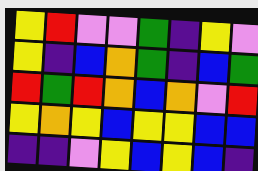[["yellow", "red", "violet", "violet", "green", "indigo", "yellow", "violet"], ["yellow", "indigo", "blue", "orange", "green", "indigo", "blue", "green"], ["red", "green", "red", "orange", "blue", "orange", "violet", "red"], ["yellow", "orange", "yellow", "blue", "yellow", "yellow", "blue", "blue"], ["indigo", "indigo", "violet", "yellow", "blue", "yellow", "blue", "indigo"]]